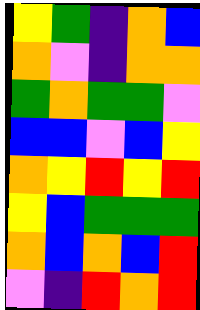[["yellow", "green", "indigo", "orange", "blue"], ["orange", "violet", "indigo", "orange", "orange"], ["green", "orange", "green", "green", "violet"], ["blue", "blue", "violet", "blue", "yellow"], ["orange", "yellow", "red", "yellow", "red"], ["yellow", "blue", "green", "green", "green"], ["orange", "blue", "orange", "blue", "red"], ["violet", "indigo", "red", "orange", "red"]]